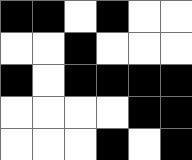[["black", "black", "white", "black", "white", "white"], ["white", "white", "black", "white", "white", "white"], ["black", "white", "black", "black", "black", "black"], ["white", "white", "white", "white", "black", "black"], ["white", "white", "white", "black", "white", "black"]]